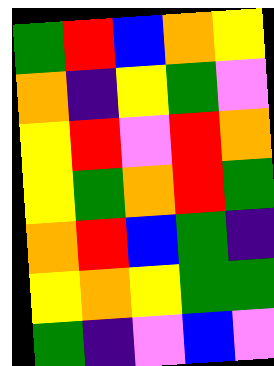[["green", "red", "blue", "orange", "yellow"], ["orange", "indigo", "yellow", "green", "violet"], ["yellow", "red", "violet", "red", "orange"], ["yellow", "green", "orange", "red", "green"], ["orange", "red", "blue", "green", "indigo"], ["yellow", "orange", "yellow", "green", "green"], ["green", "indigo", "violet", "blue", "violet"]]